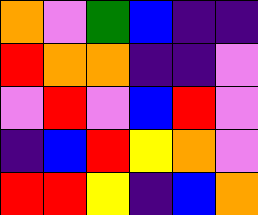[["orange", "violet", "green", "blue", "indigo", "indigo"], ["red", "orange", "orange", "indigo", "indigo", "violet"], ["violet", "red", "violet", "blue", "red", "violet"], ["indigo", "blue", "red", "yellow", "orange", "violet"], ["red", "red", "yellow", "indigo", "blue", "orange"]]